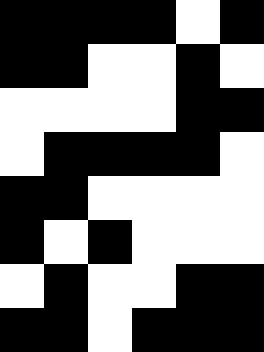[["black", "black", "black", "black", "white", "black"], ["black", "black", "white", "white", "black", "white"], ["white", "white", "white", "white", "black", "black"], ["white", "black", "black", "black", "black", "white"], ["black", "black", "white", "white", "white", "white"], ["black", "white", "black", "white", "white", "white"], ["white", "black", "white", "white", "black", "black"], ["black", "black", "white", "black", "black", "black"]]